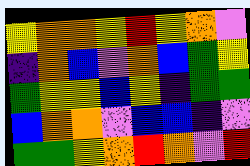[["yellow", "orange", "orange", "yellow", "red", "yellow", "orange", "violet"], ["indigo", "orange", "blue", "violet", "orange", "blue", "green", "yellow"], ["green", "yellow", "yellow", "blue", "yellow", "indigo", "green", "green"], ["blue", "orange", "orange", "violet", "blue", "blue", "indigo", "violet"], ["green", "green", "yellow", "orange", "red", "orange", "violet", "red"]]